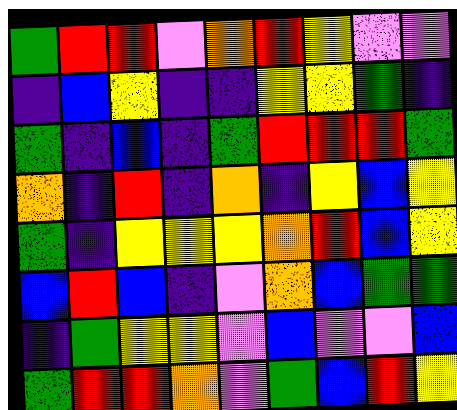[["green", "red", "red", "violet", "orange", "red", "yellow", "violet", "violet"], ["indigo", "blue", "yellow", "indigo", "indigo", "yellow", "yellow", "green", "indigo"], ["green", "indigo", "blue", "indigo", "green", "red", "red", "red", "green"], ["orange", "indigo", "red", "indigo", "orange", "indigo", "yellow", "blue", "yellow"], ["green", "indigo", "yellow", "yellow", "yellow", "orange", "red", "blue", "yellow"], ["blue", "red", "blue", "indigo", "violet", "orange", "blue", "green", "green"], ["indigo", "green", "yellow", "yellow", "violet", "blue", "violet", "violet", "blue"], ["green", "red", "red", "orange", "violet", "green", "blue", "red", "yellow"]]